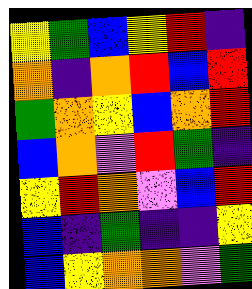[["yellow", "green", "blue", "yellow", "red", "indigo"], ["orange", "indigo", "orange", "red", "blue", "red"], ["green", "orange", "yellow", "blue", "orange", "red"], ["blue", "orange", "violet", "red", "green", "indigo"], ["yellow", "red", "orange", "violet", "blue", "red"], ["blue", "indigo", "green", "indigo", "indigo", "yellow"], ["blue", "yellow", "orange", "orange", "violet", "green"]]